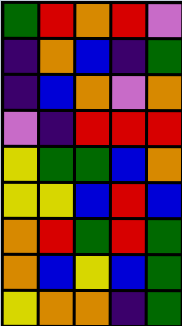[["green", "red", "orange", "red", "violet"], ["indigo", "orange", "blue", "indigo", "green"], ["indigo", "blue", "orange", "violet", "orange"], ["violet", "indigo", "red", "red", "red"], ["yellow", "green", "green", "blue", "orange"], ["yellow", "yellow", "blue", "red", "blue"], ["orange", "red", "green", "red", "green"], ["orange", "blue", "yellow", "blue", "green"], ["yellow", "orange", "orange", "indigo", "green"]]